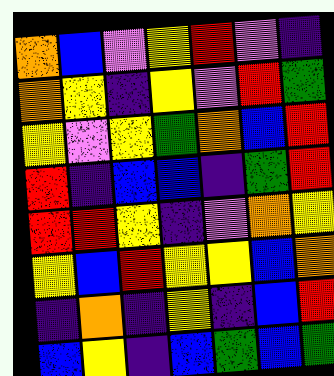[["orange", "blue", "violet", "yellow", "red", "violet", "indigo"], ["orange", "yellow", "indigo", "yellow", "violet", "red", "green"], ["yellow", "violet", "yellow", "green", "orange", "blue", "red"], ["red", "indigo", "blue", "blue", "indigo", "green", "red"], ["red", "red", "yellow", "indigo", "violet", "orange", "yellow"], ["yellow", "blue", "red", "yellow", "yellow", "blue", "orange"], ["indigo", "orange", "indigo", "yellow", "indigo", "blue", "red"], ["blue", "yellow", "indigo", "blue", "green", "blue", "green"]]